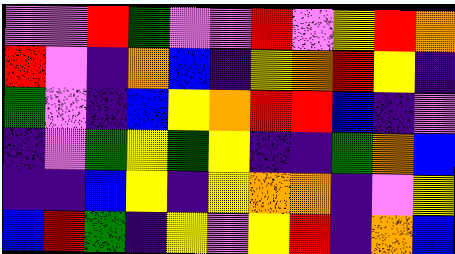[["violet", "violet", "red", "green", "violet", "violet", "red", "violet", "yellow", "red", "orange"], ["red", "violet", "indigo", "orange", "blue", "indigo", "yellow", "orange", "red", "yellow", "indigo"], ["green", "violet", "indigo", "blue", "yellow", "orange", "red", "red", "blue", "indigo", "violet"], ["indigo", "violet", "green", "yellow", "green", "yellow", "indigo", "indigo", "green", "orange", "blue"], ["indigo", "indigo", "blue", "yellow", "indigo", "yellow", "orange", "orange", "indigo", "violet", "yellow"], ["blue", "red", "green", "indigo", "yellow", "violet", "yellow", "red", "indigo", "orange", "blue"]]